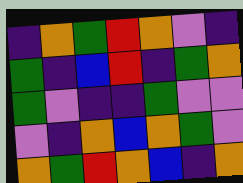[["indigo", "orange", "green", "red", "orange", "violet", "indigo"], ["green", "indigo", "blue", "red", "indigo", "green", "orange"], ["green", "violet", "indigo", "indigo", "green", "violet", "violet"], ["violet", "indigo", "orange", "blue", "orange", "green", "violet"], ["orange", "green", "red", "orange", "blue", "indigo", "orange"]]